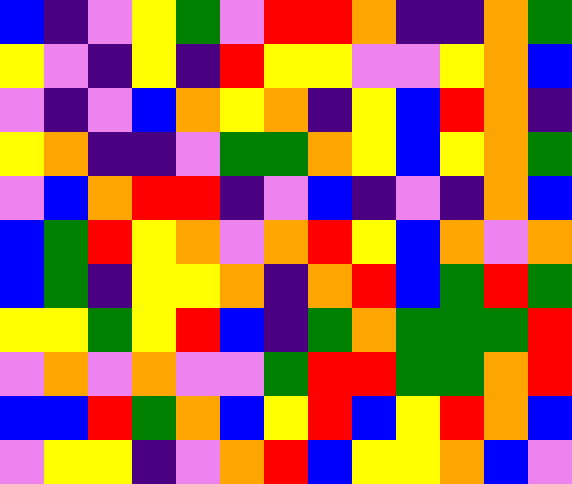[["blue", "indigo", "violet", "yellow", "green", "violet", "red", "red", "orange", "indigo", "indigo", "orange", "green"], ["yellow", "violet", "indigo", "yellow", "indigo", "red", "yellow", "yellow", "violet", "violet", "yellow", "orange", "blue"], ["violet", "indigo", "violet", "blue", "orange", "yellow", "orange", "indigo", "yellow", "blue", "red", "orange", "indigo"], ["yellow", "orange", "indigo", "indigo", "violet", "green", "green", "orange", "yellow", "blue", "yellow", "orange", "green"], ["violet", "blue", "orange", "red", "red", "indigo", "violet", "blue", "indigo", "violet", "indigo", "orange", "blue"], ["blue", "green", "red", "yellow", "orange", "violet", "orange", "red", "yellow", "blue", "orange", "violet", "orange"], ["blue", "green", "indigo", "yellow", "yellow", "orange", "indigo", "orange", "red", "blue", "green", "red", "green"], ["yellow", "yellow", "green", "yellow", "red", "blue", "indigo", "green", "orange", "green", "green", "green", "red"], ["violet", "orange", "violet", "orange", "violet", "violet", "green", "red", "red", "green", "green", "orange", "red"], ["blue", "blue", "red", "green", "orange", "blue", "yellow", "red", "blue", "yellow", "red", "orange", "blue"], ["violet", "yellow", "yellow", "indigo", "violet", "orange", "red", "blue", "yellow", "yellow", "orange", "blue", "violet"]]